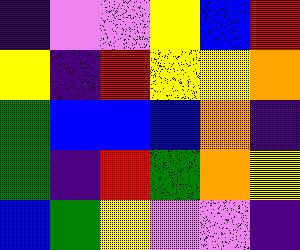[["indigo", "violet", "violet", "yellow", "blue", "red"], ["yellow", "indigo", "red", "yellow", "yellow", "orange"], ["green", "blue", "blue", "blue", "orange", "indigo"], ["green", "indigo", "red", "green", "orange", "yellow"], ["blue", "green", "yellow", "violet", "violet", "indigo"]]